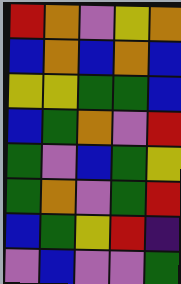[["red", "orange", "violet", "yellow", "orange"], ["blue", "orange", "blue", "orange", "blue"], ["yellow", "yellow", "green", "green", "blue"], ["blue", "green", "orange", "violet", "red"], ["green", "violet", "blue", "green", "yellow"], ["green", "orange", "violet", "green", "red"], ["blue", "green", "yellow", "red", "indigo"], ["violet", "blue", "violet", "violet", "green"]]